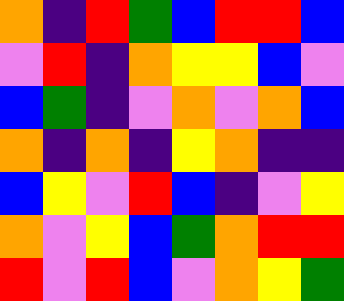[["orange", "indigo", "red", "green", "blue", "red", "red", "blue"], ["violet", "red", "indigo", "orange", "yellow", "yellow", "blue", "violet"], ["blue", "green", "indigo", "violet", "orange", "violet", "orange", "blue"], ["orange", "indigo", "orange", "indigo", "yellow", "orange", "indigo", "indigo"], ["blue", "yellow", "violet", "red", "blue", "indigo", "violet", "yellow"], ["orange", "violet", "yellow", "blue", "green", "orange", "red", "red"], ["red", "violet", "red", "blue", "violet", "orange", "yellow", "green"]]